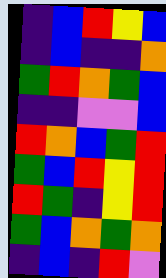[["indigo", "blue", "red", "yellow", "blue"], ["indigo", "blue", "indigo", "indigo", "orange"], ["green", "red", "orange", "green", "blue"], ["indigo", "indigo", "violet", "violet", "blue"], ["red", "orange", "blue", "green", "red"], ["green", "blue", "red", "yellow", "red"], ["red", "green", "indigo", "yellow", "red"], ["green", "blue", "orange", "green", "orange"], ["indigo", "blue", "indigo", "red", "violet"]]